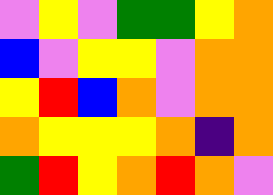[["violet", "yellow", "violet", "green", "green", "yellow", "orange"], ["blue", "violet", "yellow", "yellow", "violet", "orange", "orange"], ["yellow", "red", "blue", "orange", "violet", "orange", "orange"], ["orange", "yellow", "yellow", "yellow", "orange", "indigo", "orange"], ["green", "red", "yellow", "orange", "red", "orange", "violet"]]